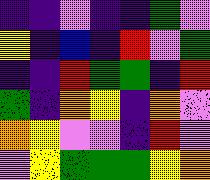[["indigo", "indigo", "violet", "indigo", "indigo", "green", "violet"], ["yellow", "indigo", "blue", "indigo", "red", "violet", "green"], ["indigo", "indigo", "red", "green", "green", "indigo", "red"], ["green", "indigo", "orange", "yellow", "indigo", "orange", "violet"], ["orange", "yellow", "violet", "violet", "indigo", "red", "violet"], ["violet", "yellow", "green", "green", "green", "yellow", "orange"]]